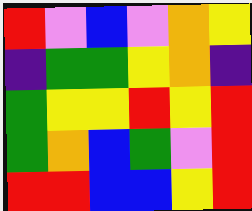[["red", "violet", "blue", "violet", "orange", "yellow"], ["indigo", "green", "green", "yellow", "orange", "indigo"], ["green", "yellow", "yellow", "red", "yellow", "red"], ["green", "orange", "blue", "green", "violet", "red"], ["red", "red", "blue", "blue", "yellow", "red"]]